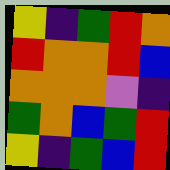[["yellow", "indigo", "green", "red", "orange"], ["red", "orange", "orange", "red", "blue"], ["orange", "orange", "orange", "violet", "indigo"], ["green", "orange", "blue", "green", "red"], ["yellow", "indigo", "green", "blue", "red"]]